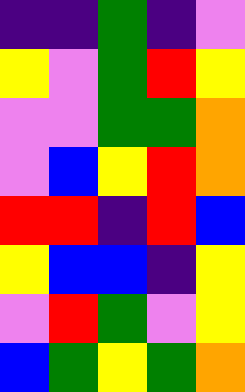[["indigo", "indigo", "green", "indigo", "violet"], ["yellow", "violet", "green", "red", "yellow"], ["violet", "violet", "green", "green", "orange"], ["violet", "blue", "yellow", "red", "orange"], ["red", "red", "indigo", "red", "blue"], ["yellow", "blue", "blue", "indigo", "yellow"], ["violet", "red", "green", "violet", "yellow"], ["blue", "green", "yellow", "green", "orange"]]